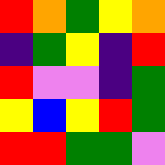[["red", "orange", "green", "yellow", "orange"], ["indigo", "green", "yellow", "indigo", "red"], ["red", "violet", "violet", "indigo", "green"], ["yellow", "blue", "yellow", "red", "green"], ["red", "red", "green", "green", "violet"]]